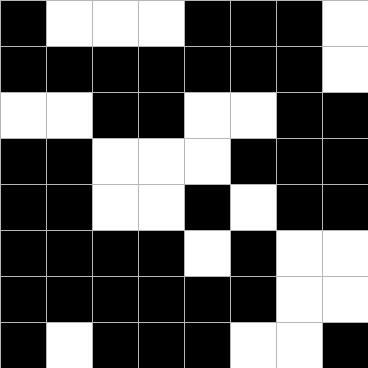[["black", "white", "white", "white", "black", "black", "black", "white"], ["black", "black", "black", "black", "black", "black", "black", "white"], ["white", "white", "black", "black", "white", "white", "black", "black"], ["black", "black", "white", "white", "white", "black", "black", "black"], ["black", "black", "white", "white", "black", "white", "black", "black"], ["black", "black", "black", "black", "white", "black", "white", "white"], ["black", "black", "black", "black", "black", "black", "white", "white"], ["black", "white", "black", "black", "black", "white", "white", "black"]]